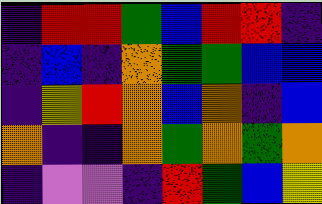[["indigo", "red", "red", "green", "blue", "red", "red", "indigo"], ["indigo", "blue", "indigo", "orange", "green", "green", "blue", "blue"], ["indigo", "yellow", "red", "orange", "blue", "orange", "indigo", "blue"], ["orange", "indigo", "indigo", "orange", "green", "orange", "green", "orange"], ["indigo", "violet", "violet", "indigo", "red", "green", "blue", "yellow"]]